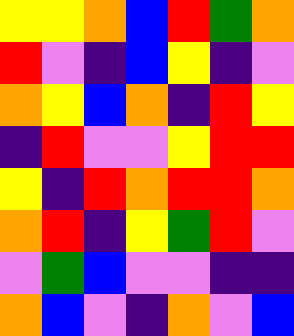[["yellow", "yellow", "orange", "blue", "red", "green", "orange"], ["red", "violet", "indigo", "blue", "yellow", "indigo", "violet"], ["orange", "yellow", "blue", "orange", "indigo", "red", "yellow"], ["indigo", "red", "violet", "violet", "yellow", "red", "red"], ["yellow", "indigo", "red", "orange", "red", "red", "orange"], ["orange", "red", "indigo", "yellow", "green", "red", "violet"], ["violet", "green", "blue", "violet", "violet", "indigo", "indigo"], ["orange", "blue", "violet", "indigo", "orange", "violet", "blue"]]